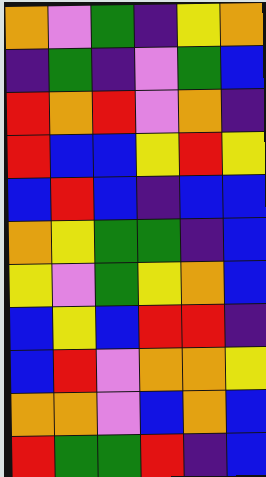[["orange", "violet", "green", "indigo", "yellow", "orange"], ["indigo", "green", "indigo", "violet", "green", "blue"], ["red", "orange", "red", "violet", "orange", "indigo"], ["red", "blue", "blue", "yellow", "red", "yellow"], ["blue", "red", "blue", "indigo", "blue", "blue"], ["orange", "yellow", "green", "green", "indigo", "blue"], ["yellow", "violet", "green", "yellow", "orange", "blue"], ["blue", "yellow", "blue", "red", "red", "indigo"], ["blue", "red", "violet", "orange", "orange", "yellow"], ["orange", "orange", "violet", "blue", "orange", "blue"], ["red", "green", "green", "red", "indigo", "blue"]]